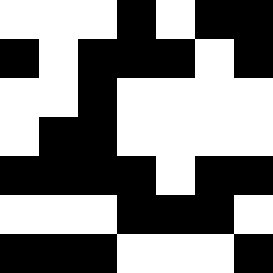[["white", "white", "white", "black", "white", "black", "black"], ["black", "white", "black", "black", "black", "white", "black"], ["white", "white", "black", "white", "white", "white", "white"], ["white", "black", "black", "white", "white", "white", "white"], ["black", "black", "black", "black", "white", "black", "black"], ["white", "white", "white", "black", "black", "black", "white"], ["black", "black", "black", "white", "white", "white", "black"]]